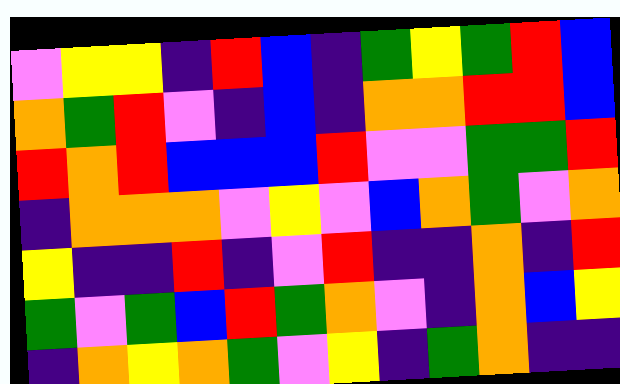[["violet", "yellow", "yellow", "indigo", "red", "blue", "indigo", "green", "yellow", "green", "red", "blue"], ["orange", "green", "red", "violet", "indigo", "blue", "indigo", "orange", "orange", "red", "red", "blue"], ["red", "orange", "red", "blue", "blue", "blue", "red", "violet", "violet", "green", "green", "red"], ["indigo", "orange", "orange", "orange", "violet", "yellow", "violet", "blue", "orange", "green", "violet", "orange"], ["yellow", "indigo", "indigo", "red", "indigo", "violet", "red", "indigo", "indigo", "orange", "indigo", "red"], ["green", "violet", "green", "blue", "red", "green", "orange", "violet", "indigo", "orange", "blue", "yellow"], ["indigo", "orange", "yellow", "orange", "green", "violet", "yellow", "indigo", "green", "orange", "indigo", "indigo"]]